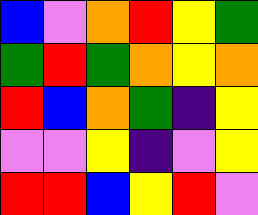[["blue", "violet", "orange", "red", "yellow", "green"], ["green", "red", "green", "orange", "yellow", "orange"], ["red", "blue", "orange", "green", "indigo", "yellow"], ["violet", "violet", "yellow", "indigo", "violet", "yellow"], ["red", "red", "blue", "yellow", "red", "violet"]]